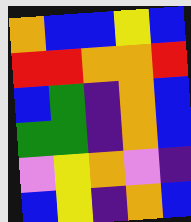[["orange", "blue", "blue", "yellow", "blue"], ["red", "red", "orange", "orange", "red"], ["blue", "green", "indigo", "orange", "blue"], ["green", "green", "indigo", "orange", "blue"], ["violet", "yellow", "orange", "violet", "indigo"], ["blue", "yellow", "indigo", "orange", "blue"]]